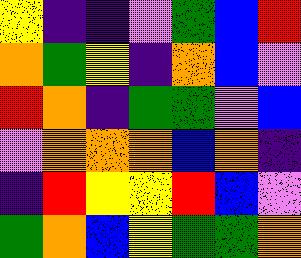[["yellow", "indigo", "indigo", "violet", "green", "blue", "red"], ["orange", "green", "yellow", "indigo", "orange", "blue", "violet"], ["red", "orange", "indigo", "green", "green", "violet", "blue"], ["violet", "orange", "orange", "orange", "blue", "orange", "indigo"], ["indigo", "red", "yellow", "yellow", "red", "blue", "violet"], ["green", "orange", "blue", "yellow", "green", "green", "orange"]]